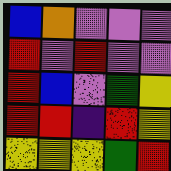[["blue", "orange", "violet", "violet", "violet"], ["red", "violet", "red", "violet", "violet"], ["red", "blue", "violet", "green", "yellow"], ["red", "red", "indigo", "red", "yellow"], ["yellow", "yellow", "yellow", "green", "red"]]